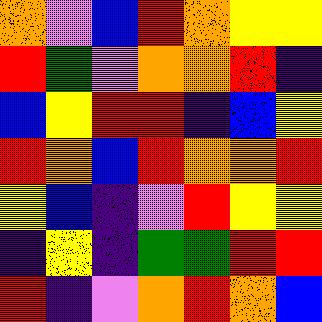[["orange", "violet", "blue", "red", "orange", "yellow", "yellow"], ["red", "green", "violet", "orange", "orange", "red", "indigo"], ["blue", "yellow", "red", "red", "indigo", "blue", "yellow"], ["red", "orange", "blue", "red", "orange", "orange", "red"], ["yellow", "blue", "indigo", "violet", "red", "yellow", "yellow"], ["indigo", "yellow", "indigo", "green", "green", "red", "red"], ["red", "indigo", "violet", "orange", "red", "orange", "blue"]]